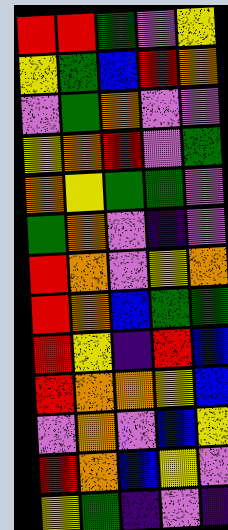[["red", "red", "green", "violet", "yellow"], ["yellow", "green", "blue", "red", "orange"], ["violet", "green", "orange", "violet", "violet"], ["yellow", "orange", "red", "violet", "green"], ["orange", "yellow", "green", "green", "violet"], ["green", "orange", "violet", "indigo", "violet"], ["red", "orange", "violet", "yellow", "orange"], ["red", "orange", "blue", "green", "green"], ["red", "yellow", "indigo", "red", "blue"], ["red", "orange", "orange", "yellow", "blue"], ["violet", "orange", "violet", "blue", "yellow"], ["red", "orange", "blue", "yellow", "violet"], ["yellow", "green", "indigo", "violet", "indigo"]]